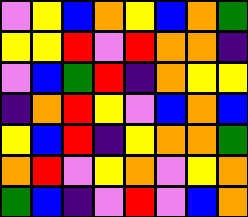[["violet", "yellow", "blue", "orange", "yellow", "blue", "orange", "green"], ["yellow", "yellow", "red", "violet", "red", "orange", "orange", "indigo"], ["violet", "blue", "green", "red", "indigo", "orange", "yellow", "yellow"], ["indigo", "orange", "red", "yellow", "violet", "blue", "orange", "blue"], ["yellow", "blue", "red", "indigo", "yellow", "orange", "orange", "green"], ["orange", "red", "violet", "yellow", "orange", "violet", "yellow", "orange"], ["green", "blue", "indigo", "violet", "red", "violet", "blue", "orange"]]